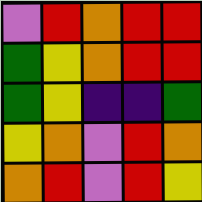[["violet", "red", "orange", "red", "red"], ["green", "yellow", "orange", "red", "red"], ["green", "yellow", "indigo", "indigo", "green"], ["yellow", "orange", "violet", "red", "orange"], ["orange", "red", "violet", "red", "yellow"]]